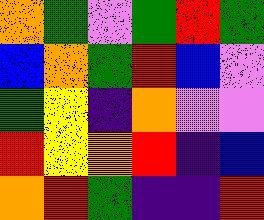[["orange", "green", "violet", "green", "red", "green"], ["blue", "orange", "green", "red", "blue", "violet"], ["green", "yellow", "indigo", "orange", "violet", "violet"], ["red", "yellow", "orange", "red", "indigo", "blue"], ["orange", "red", "green", "indigo", "indigo", "red"]]